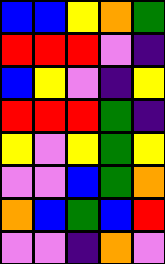[["blue", "blue", "yellow", "orange", "green"], ["red", "red", "red", "violet", "indigo"], ["blue", "yellow", "violet", "indigo", "yellow"], ["red", "red", "red", "green", "indigo"], ["yellow", "violet", "yellow", "green", "yellow"], ["violet", "violet", "blue", "green", "orange"], ["orange", "blue", "green", "blue", "red"], ["violet", "violet", "indigo", "orange", "violet"]]